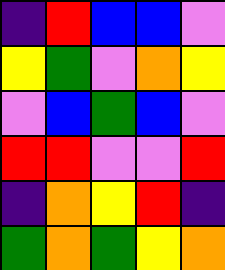[["indigo", "red", "blue", "blue", "violet"], ["yellow", "green", "violet", "orange", "yellow"], ["violet", "blue", "green", "blue", "violet"], ["red", "red", "violet", "violet", "red"], ["indigo", "orange", "yellow", "red", "indigo"], ["green", "orange", "green", "yellow", "orange"]]